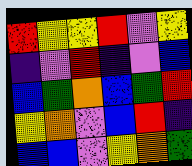[["red", "yellow", "yellow", "red", "violet", "yellow"], ["indigo", "violet", "red", "indigo", "violet", "blue"], ["blue", "green", "orange", "blue", "green", "red"], ["yellow", "orange", "violet", "blue", "red", "indigo"], ["blue", "blue", "violet", "yellow", "orange", "green"]]